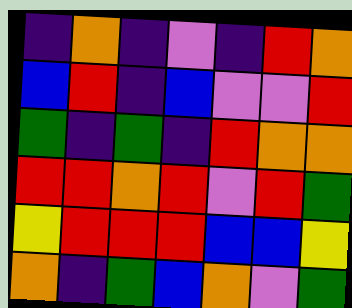[["indigo", "orange", "indigo", "violet", "indigo", "red", "orange"], ["blue", "red", "indigo", "blue", "violet", "violet", "red"], ["green", "indigo", "green", "indigo", "red", "orange", "orange"], ["red", "red", "orange", "red", "violet", "red", "green"], ["yellow", "red", "red", "red", "blue", "blue", "yellow"], ["orange", "indigo", "green", "blue", "orange", "violet", "green"]]